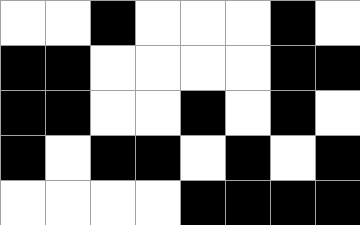[["white", "white", "black", "white", "white", "white", "black", "white"], ["black", "black", "white", "white", "white", "white", "black", "black"], ["black", "black", "white", "white", "black", "white", "black", "white"], ["black", "white", "black", "black", "white", "black", "white", "black"], ["white", "white", "white", "white", "black", "black", "black", "black"]]